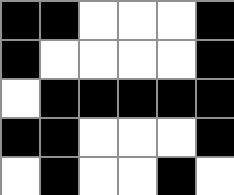[["black", "black", "white", "white", "white", "black"], ["black", "white", "white", "white", "white", "black"], ["white", "black", "black", "black", "black", "black"], ["black", "black", "white", "white", "white", "black"], ["white", "black", "white", "white", "black", "white"]]